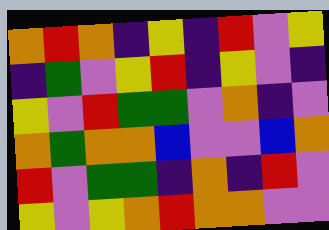[["orange", "red", "orange", "indigo", "yellow", "indigo", "red", "violet", "yellow"], ["indigo", "green", "violet", "yellow", "red", "indigo", "yellow", "violet", "indigo"], ["yellow", "violet", "red", "green", "green", "violet", "orange", "indigo", "violet"], ["orange", "green", "orange", "orange", "blue", "violet", "violet", "blue", "orange"], ["red", "violet", "green", "green", "indigo", "orange", "indigo", "red", "violet"], ["yellow", "violet", "yellow", "orange", "red", "orange", "orange", "violet", "violet"]]